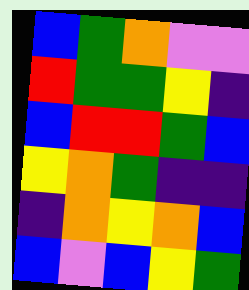[["blue", "green", "orange", "violet", "violet"], ["red", "green", "green", "yellow", "indigo"], ["blue", "red", "red", "green", "blue"], ["yellow", "orange", "green", "indigo", "indigo"], ["indigo", "orange", "yellow", "orange", "blue"], ["blue", "violet", "blue", "yellow", "green"]]